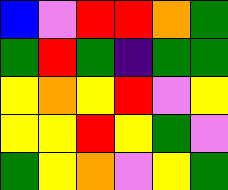[["blue", "violet", "red", "red", "orange", "green"], ["green", "red", "green", "indigo", "green", "green"], ["yellow", "orange", "yellow", "red", "violet", "yellow"], ["yellow", "yellow", "red", "yellow", "green", "violet"], ["green", "yellow", "orange", "violet", "yellow", "green"]]